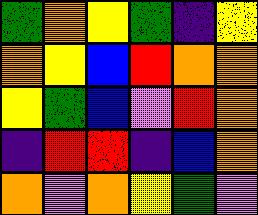[["green", "orange", "yellow", "green", "indigo", "yellow"], ["orange", "yellow", "blue", "red", "orange", "orange"], ["yellow", "green", "blue", "violet", "red", "orange"], ["indigo", "red", "red", "indigo", "blue", "orange"], ["orange", "violet", "orange", "yellow", "green", "violet"]]